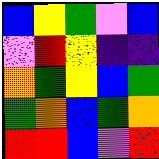[["blue", "yellow", "green", "violet", "blue"], ["violet", "red", "yellow", "indigo", "indigo"], ["orange", "green", "yellow", "blue", "green"], ["green", "orange", "blue", "green", "orange"], ["red", "red", "blue", "violet", "red"]]